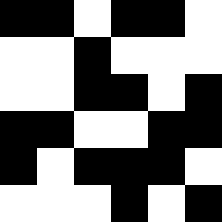[["black", "black", "white", "black", "black", "white"], ["white", "white", "black", "white", "white", "white"], ["white", "white", "black", "black", "white", "black"], ["black", "black", "white", "white", "black", "black"], ["black", "white", "black", "black", "black", "white"], ["white", "white", "white", "black", "white", "black"]]